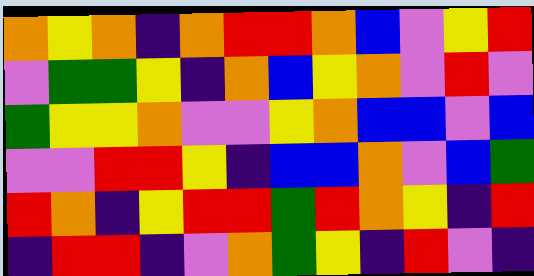[["orange", "yellow", "orange", "indigo", "orange", "red", "red", "orange", "blue", "violet", "yellow", "red"], ["violet", "green", "green", "yellow", "indigo", "orange", "blue", "yellow", "orange", "violet", "red", "violet"], ["green", "yellow", "yellow", "orange", "violet", "violet", "yellow", "orange", "blue", "blue", "violet", "blue"], ["violet", "violet", "red", "red", "yellow", "indigo", "blue", "blue", "orange", "violet", "blue", "green"], ["red", "orange", "indigo", "yellow", "red", "red", "green", "red", "orange", "yellow", "indigo", "red"], ["indigo", "red", "red", "indigo", "violet", "orange", "green", "yellow", "indigo", "red", "violet", "indigo"]]